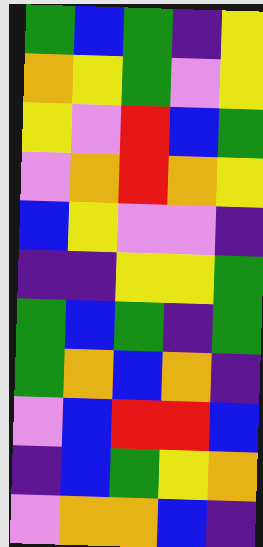[["green", "blue", "green", "indigo", "yellow"], ["orange", "yellow", "green", "violet", "yellow"], ["yellow", "violet", "red", "blue", "green"], ["violet", "orange", "red", "orange", "yellow"], ["blue", "yellow", "violet", "violet", "indigo"], ["indigo", "indigo", "yellow", "yellow", "green"], ["green", "blue", "green", "indigo", "green"], ["green", "orange", "blue", "orange", "indigo"], ["violet", "blue", "red", "red", "blue"], ["indigo", "blue", "green", "yellow", "orange"], ["violet", "orange", "orange", "blue", "indigo"]]